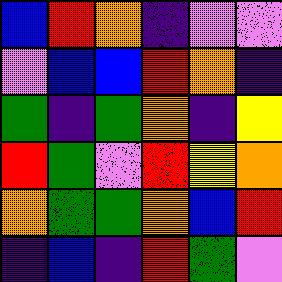[["blue", "red", "orange", "indigo", "violet", "violet"], ["violet", "blue", "blue", "red", "orange", "indigo"], ["green", "indigo", "green", "orange", "indigo", "yellow"], ["red", "green", "violet", "red", "yellow", "orange"], ["orange", "green", "green", "orange", "blue", "red"], ["indigo", "blue", "indigo", "red", "green", "violet"]]